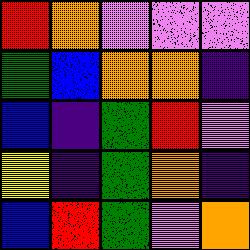[["red", "orange", "violet", "violet", "violet"], ["green", "blue", "orange", "orange", "indigo"], ["blue", "indigo", "green", "red", "violet"], ["yellow", "indigo", "green", "orange", "indigo"], ["blue", "red", "green", "violet", "orange"]]